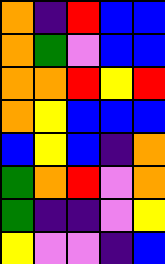[["orange", "indigo", "red", "blue", "blue"], ["orange", "green", "violet", "blue", "blue"], ["orange", "orange", "red", "yellow", "red"], ["orange", "yellow", "blue", "blue", "blue"], ["blue", "yellow", "blue", "indigo", "orange"], ["green", "orange", "red", "violet", "orange"], ["green", "indigo", "indigo", "violet", "yellow"], ["yellow", "violet", "violet", "indigo", "blue"]]